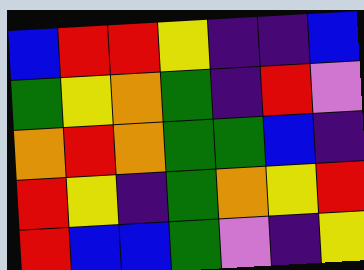[["blue", "red", "red", "yellow", "indigo", "indigo", "blue"], ["green", "yellow", "orange", "green", "indigo", "red", "violet"], ["orange", "red", "orange", "green", "green", "blue", "indigo"], ["red", "yellow", "indigo", "green", "orange", "yellow", "red"], ["red", "blue", "blue", "green", "violet", "indigo", "yellow"]]